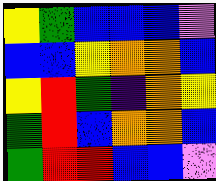[["yellow", "green", "blue", "blue", "blue", "violet"], ["blue", "blue", "yellow", "orange", "orange", "blue"], ["yellow", "red", "green", "indigo", "orange", "yellow"], ["green", "red", "blue", "orange", "orange", "blue"], ["green", "red", "red", "blue", "blue", "violet"]]